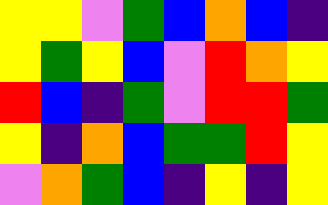[["yellow", "yellow", "violet", "green", "blue", "orange", "blue", "indigo"], ["yellow", "green", "yellow", "blue", "violet", "red", "orange", "yellow"], ["red", "blue", "indigo", "green", "violet", "red", "red", "green"], ["yellow", "indigo", "orange", "blue", "green", "green", "red", "yellow"], ["violet", "orange", "green", "blue", "indigo", "yellow", "indigo", "yellow"]]